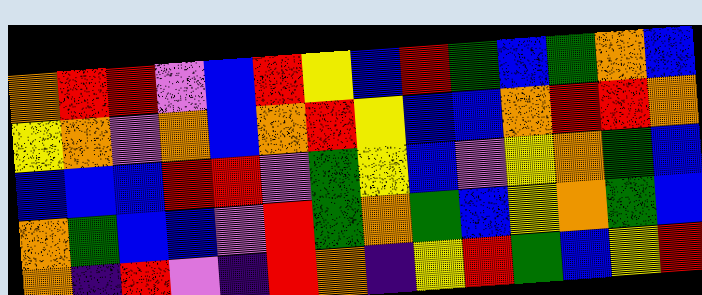[["orange", "red", "red", "violet", "blue", "red", "yellow", "blue", "red", "green", "blue", "green", "orange", "blue"], ["yellow", "orange", "violet", "orange", "blue", "orange", "red", "yellow", "blue", "blue", "orange", "red", "red", "orange"], ["blue", "blue", "blue", "red", "red", "violet", "green", "yellow", "blue", "violet", "yellow", "orange", "green", "blue"], ["orange", "green", "blue", "blue", "violet", "red", "green", "orange", "green", "blue", "yellow", "orange", "green", "blue"], ["orange", "indigo", "red", "violet", "indigo", "red", "orange", "indigo", "yellow", "red", "green", "blue", "yellow", "red"]]